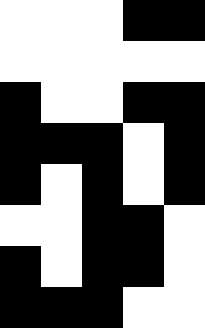[["white", "white", "white", "black", "black"], ["white", "white", "white", "white", "white"], ["black", "white", "white", "black", "black"], ["black", "black", "black", "white", "black"], ["black", "white", "black", "white", "black"], ["white", "white", "black", "black", "white"], ["black", "white", "black", "black", "white"], ["black", "black", "black", "white", "white"]]